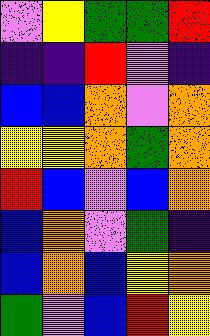[["violet", "yellow", "green", "green", "red"], ["indigo", "indigo", "red", "violet", "indigo"], ["blue", "blue", "orange", "violet", "orange"], ["yellow", "yellow", "orange", "green", "orange"], ["red", "blue", "violet", "blue", "orange"], ["blue", "orange", "violet", "green", "indigo"], ["blue", "orange", "blue", "yellow", "orange"], ["green", "violet", "blue", "red", "yellow"]]